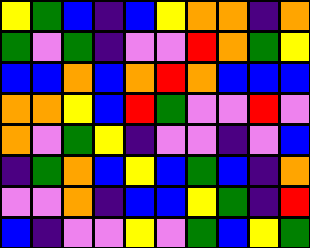[["yellow", "green", "blue", "indigo", "blue", "yellow", "orange", "orange", "indigo", "orange"], ["green", "violet", "green", "indigo", "violet", "violet", "red", "orange", "green", "yellow"], ["blue", "blue", "orange", "blue", "orange", "red", "orange", "blue", "blue", "blue"], ["orange", "orange", "yellow", "blue", "red", "green", "violet", "violet", "red", "violet"], ["orange", "violet", "green", "yellow", "indigo", "violet", "violet", "indigo", "violet", "blue"], ["indigo", "green", "orange", "blue", "yellow", "blue", "green", "blue", "indigo", "orange"], ["violet", "violet", "orange", "indigo", "blue", "blue", "yellow", "green", "indigo", "red"], ["blue", "indigo", "violet", "violet", "yellow", "violet", "green", "blue", "yellow", "green"]]